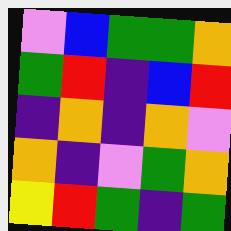[["violet", "blue", "green", "green", "orange"], ["green", "red", "indigo", "blue", "red"], ["indigo", "orange", "indigo", "orange", "violet"], ["orange", "indigo", "violet", "green", "orange"], ["yellow", "red", "green", "indigo", "green"]]